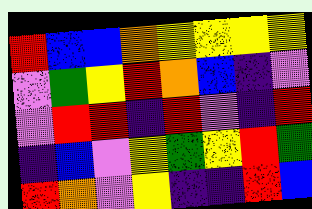[["red", "blue", "blue", "orange", "yellow", "yellow", "yellow", "yellow"], ["violet", "green", "yellow", "red", "orange", "blue", "indigo", "violet"], ["violet", "red", "red", "indigo", "red", "violet", "indigo", "red"], ["indigo", "blue", "violet", "yellow", "green", "yellow", "red", "green"], ["red", "orange", "violet", "yellow", "indigo", "indigo", "red", "blue"]]